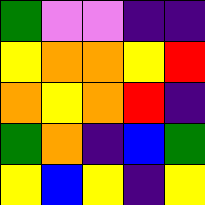[["green", "violet", "violet", "indigo", "indigo"], ["yellow", "orange", "orange", "yellow", "red"], ["orange", "yellow", "orange", "red", "indigo"], ["green", "orange", "indigo", "blue", "green"], ["yellow", "blue", "yellow", "indigo", "yellow"]]